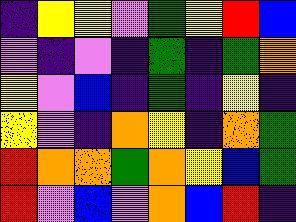[["indigo", "yellow", "yellow", "violet", "green", "yellow", "red", "blue"], ["violet", "indigo", "violet", "indigo", "green", "indigo", "green", "orange"], ["yellow", "violet", "blue", "indigo", "green", "indigo", "yellow", "indigo"], ["yellow", "violet", "indigo", "orange", "yellow", "indigo", "orange", "green"], ["red", "orange", "orange", "green", "orange", "yellow", "blue", "green"], ["red", "violet", "blue", "violet", "orange", "blue", "red", "indigo"]]